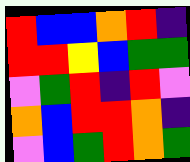[["red", "blue", "blue", "orange", "red", "indigo"], ["red", "red", "yellow", "blue", "green", "green"], ["violet", "green", "red", "indigo", "red", "violet"], ["orange", "blue", "red", "red", "orange", "indigo"], ["violet", "blue", "green", "red", "orange", "green"]]